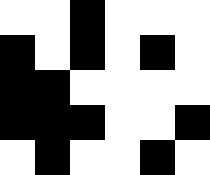[["white", "white", "black", "white", "white", "white"], ["black", "white", "black", "white", "black", "white"], ["black", "black", "white", "white", "white", "white"], ["black", "black", "black", "white", "white", "black"], ["white", "black", "white", "white", "black", "white"]]